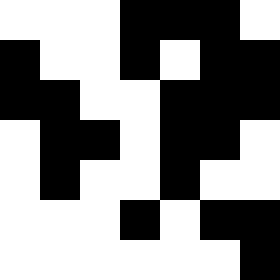[["white", "white", "white", "black", "black", "black", "white"], ["black", "white", "white", "black", "white", "black", "black"], ["black", "black", "white", "white", "black", "black", "black"], ["white", "black", "black", "white", "black", "black", "white"], ["white", "black", "white", "white", "black", "white", "white"], ["white", "white", "white", "black", "white", "black", "black"], ["white", "white", "white", "white", "white", "white", "black"]]